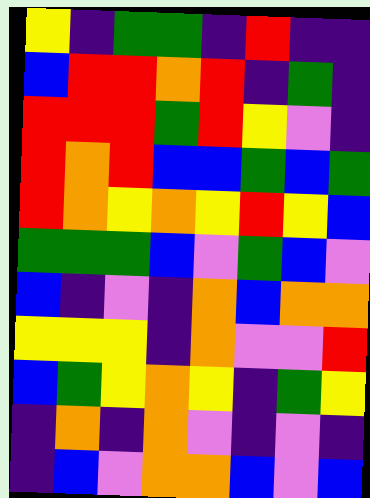[["yellow", "indigo", "green", "green", "indigo", "red", "indigo", "indigo"], ["blue", "red", "red", "orange", "red", "indigo", "green", "indigo"], ["red", "red", "red", "green", "red", "yellow", "violet", "indigo"], ["red", "orange", "red", "blue", "blue", "green", "blue", "green"], ["red", "orange", "yellow", "orange", "yellow", "red", "yellow", "blue"], ["green", "green", "green", "blue", "violet", "green", "blue", "violet"], ["blue", "indigo", "violet", "indigo", "orange", "blue", "orange", "orange"], ["yellow", "yellow", "yellow", "indigo", "orange", "violet", "violet", "red"], ["blue", "green", "yellow", "orange", "yellow", "indigo", "green", "yellow"], ["indigo", "orange", "indigo", "orange", "violet", "indigo", "violet", "indigo"], ["indigo", "blue", "violet", "orange", "orange", "blue", "violet", "blue"]]